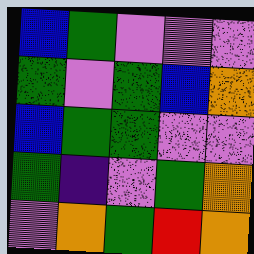[["blue", "green", "violet", "violet", "violet"], ["green", "violet", "green", "blue", "orange"], ["blue", "green", "green", "violet", "violet"], ["green", "indigo", "violet", "green", "orange"], ["violet", "orange", "green", "red", "orange"]]